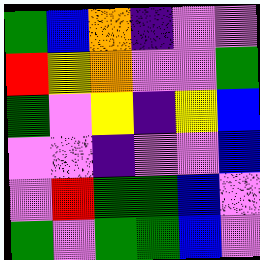[["green", "blue", "orange", "indigo", "violet", "violet"], ["red", "yellow", "orange", "violet", "violet", "green"], ["green", "violet", "yellow", "indigo", "yellow", "blue"], ["violet", "violet", "indigo", "violet", "violet", "blue"], ["violet", "red", "green", "green", "blue", "violet"], ["green", "violet", "green", "green", "blue", "violet"]]